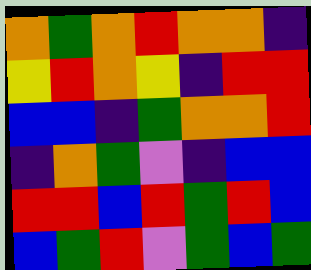[["orange", "green", "orange", "red", "orange", "orange", "indigo"], ["yellow", "red", "orange", "yellow", "indigo", "red", "red"], ["blue", "blue", "indigo", "green", "orange", "orange", "red"], ["indigo", "orange", "green", "violet", "indigo", "blue", "blue"], ["red", "red", "blue", "red", "green", "red", "blue"], ["blue", "green", "red", "violet", "green", "blue", "green"]]